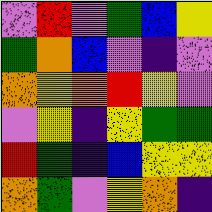[["violet", "red", "violet", "green", "blue", "yellow"], ["green", "orange", "blue", "violet", "indigo", "violet"], ["orange", "yellow", "orange", "red", "yellow", "violet"], ["violet", "yellow", "indigo", "yellow", "green", "green"], ["red", "green", "indigo", "blue", "yellow", "yellow"], ["orange", "green", "violet", "yellow", "orange", "indigo"]]